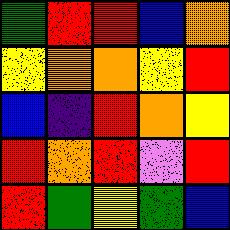[["green", "red", "red", "blue", "orange"], ["yellow", "orange", "orange", "yellow", "red"], ["blue", "indigo", "red", "orange", "yellow"], ["red", "orange", "red", "violet", "red"], ["red", "green", "yellow", "green", "blue"]]